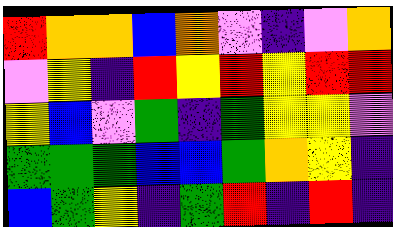[["red", "orange", "orange", "blue", "orange", "violet", "indigo", "violet", "orange"], ["violet", "yellow", "indigo", "red", "yellow", "red", "yellow", "red", "red"], ["yellow", "blue", "violet", "green", "indigo", "green", "yellow", "yellow", "violet"], ["green", "green", "green", "blue", "blue", "green", "orange", "yellow", "indigo"], ["blue", "green", "yellow", "indigo", "green", "red", "indigo", "red", "indigo"]]